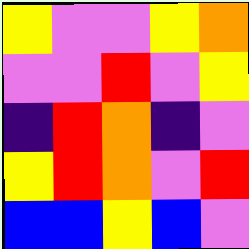[["yellow", "violet", "violet", "yellow", "orange"], ["violet", "violet", "red", "violet", "yellow"], ["indigo", "red", "orange", "indigo", "violet"], ["yellow", "red", "orange", "violet", "red"], ["blue", "blue", "yellow", "blue", "violet"]]